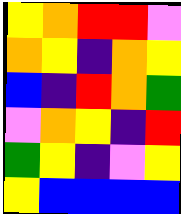[["yellow", "orange", "red", "red", "violet"], ["orange", "yellow", "indigo", "orange", "yellow"], ["blue", "indigo", "red", "orange", "green"], ["violet", "orange", "yellow", "indigo", "red"], ["green", "yellow", "indigo", "violet", "yellow"], ["yellow", "blue", "blue", "blue", "blue"]]